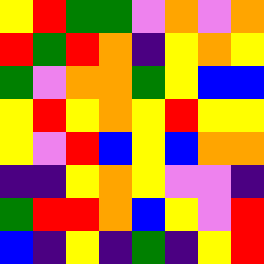[["yellow", "red", "green", "green", "violet", "orange", "violet", "orange"], ["red", "green", "red", "orange", "indigo", "yellow", "orange", "yellow"], ["green", "violet", "orange", "orange", "green", "yellow", "blue", "blue"], ["yellow", "red", "yellow", "orange", "yellow", "red", "yellow", "yellow"], ["yellow", "violet", "red", "blue", "yellow", "blue", "orange", "orange"], ["indigo", "indigo", "yellow", "orange", "yellow", "violet", "violet", "indigo"], ["green", "red", "red", "orange", "blue", "yellow", "violet", "red"], ["blue", "indigo", "yellow", "indigo", "green", "indigo", "yellow", "red"]]